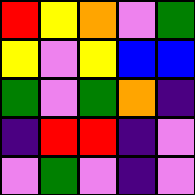[["red", "yellow", "orange", "violet", "green"], ["yellow", "violet", "yellow", "blue", "blue"], ["green", "violet", "green", "orange", "indigo"], ["indigo", "red", "red", "indigo", "violet"], ["violet", "green", "violet", "indigo", "violet"]]